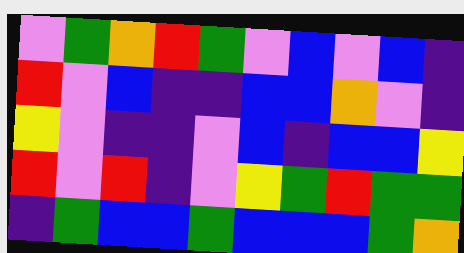[["violet", "green", "orange", "red", "green", "violet", "blue", "violet", "blue", "indigo"], ["red", "violet", "blue", "indigo", "indigo", "blue", "blue", "orange", "violet", "indigo"], ["yellow", "violet", "indigo", "indigo", "violet", "blue", "indigo", "blue", "blue", "yellow"], ["red", "violet", "red", "indigo", "violet", "yellow", "green", "red", "green", "green"], ["indigo", "green", "blue", "blue", "green", "blue", "blue", "blue", "green", "orange"]]